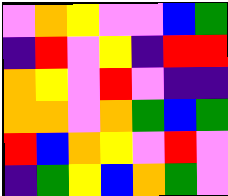[["violet", "orange", "yellow", "violet", "violet", "blue", "green"], ["indigo", "red", "violet", "yellow", "indigo", "red", "red"], ["orange", "yellow", "violet", "red", "violet", "indigo", "indigo"], ["orange", "orange", "violet", "orange", "green", "blue", "green"], ["red", "blue", "orange", "yellow", "violet", "red", "violet"], ["indigo", "green", "yellow", "blue", "orange", "green", "violet"]]